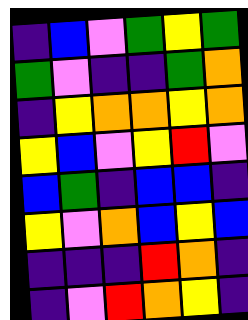[["indigo", "blue", "violet", "green", "yellow", "green"], ["green", "violet", "indigo", "indigo", "green", "orange"], ["indigo", "yellow", "orange", "orange", "yellow", "orange"], ["yellow", "blue", "violet", "yellow", "red", "violet"], ["blue", "green", "indigo", "blue", "blue", "indigo"], ["yellow", "violet", "orange", "blue", "yellow", "blue"], ["indigo", "indigo", "indigo", "red", "orange", "indigo"], ["indigo", "violet", "red", "orange", "yellow", "indigo"]]